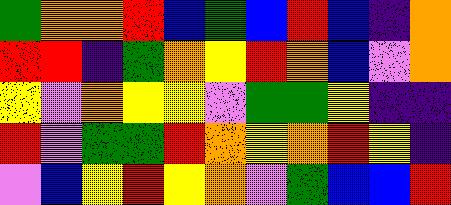[["green", "orange", "orange", "red", "blue", "green", "blue", "red", "blue", "indigo", "orange"], ["red", "red", "indigo", "green", "orange", "yellow", "red", "orange", "blue", "violet", "orange"], ["yellow", "violet", "orange", "yellow", "yellow", "violet", "green", "green", "yellow", "indigo", "indigo"], ["red", "violet", "green", "green", "red", "orange", "yellow", "orange", "red", "yellow", "indigo"], ["violet", "blue", "yellow", "red", "yellow", "orange", "violet", "green", "blue", "blue", "red"]]